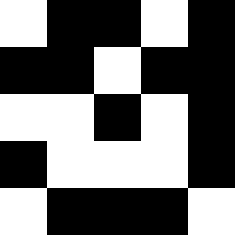[["white", "black", "black", "white", "black"], ["black", "black", "white", "black", "black"], ["white", "white", "black", "white", "black"], ["black", "white", "white", "white", "black"], ["white", "black", "black", "black", "white"]]